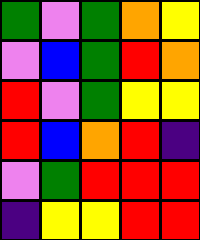[["green", "violet", "green", "orange", "yellow"], ["violet", "blue", "green", "red", "orange"], ["red", "violet", "green", "yellow", "yellow"], ["red", "blue", "orange", "red", "indigo"], ["violet", "green", "red", "red", "red"], ["indigo", "yellow", "yellow", "red", "red"]]